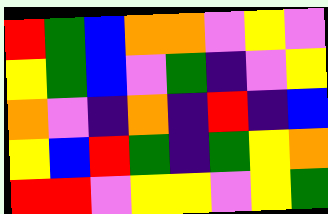[["red", "green", "blue", "orange", "orange", "violet", "yellow", "violet"], ["yellow", "green", "blue", "violet", "green", "indigo", "violet", "yellow"], ["orange", "violet", "indigo", "orange", "indigo", "red", "indigo", "blue"], ["yellow", "blue", "red", "green", "indigo", "green", "yellow", "orange"], ["red", "red", "violet", "yellow", "yellow", "violet", "yellow", "green"]]